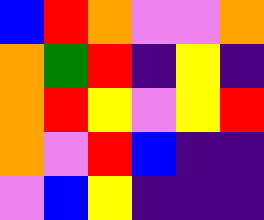[["blue", "red", "orange", "violet", "violet", "orange"], ["orange", "green", "red", "indigo", "yellow", "indigo"], ["orange", "red", "yellow", "violet", "yellow", "red"], ["orange", "violet", "red", "blue", "indigo", "indigo"], ["violet", "blue", "yellow", "indigo", "indigo", "indigo"]]